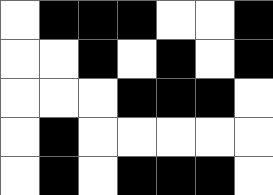[["white", "black", "black", "black", "white", "white", "black"], ["white", "white", "black", "white", "black", "white", "black"], ["white", "white", "white", "black", "black", "black", "white"], ["white", "black", "white", "white", "white", "white", "white"], ["white", "black", "white", "black", "black", "black", "white"]]